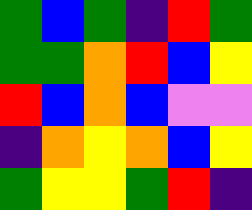[["green", "blue", "green", "indigo", "red", "green"], ["green", "green", "orange", "red", "blue", "yellow"], ["red", "blue", "orange", "blue", "violet", "violet"], ["indigo", "orange", "yellow", "orange", "blue", "yellow"], ["green", "yellow", "yellow", "green", "red", "indigo"]]